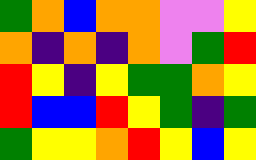[["green", "orange", "blue", "orange", "orange", "violet", "violet", "yellow"], ["orange", "indigo", "orange", "indigo", "orange", "violet", "green", "red"], ["red", "yellow", "indigo", "yellow", "green", "green", "orange", "yellow"], ["red", "blue", "blue", "red", "yellow", "green", "indigo", "green"], ["green", "yellow", "yellow", "orange", "red", "yellow", "blue", "yellow"]]